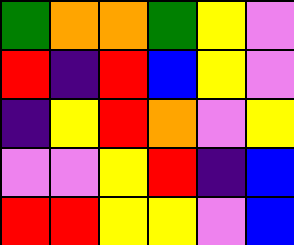[["green", "orange", "orange", "green", "yellow", "violet"], ["red", "indigo", "red", "blue", "yellow", "violet"], ["indigo", "yellow", "red", "orange", "violet", "yellow"], ["violet", "violet", "yellow", "red", "indigo", "blue"], ["red", "red", "yellow", "yellow", "violet", "blue"]]